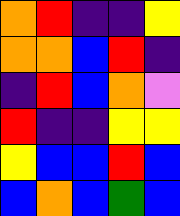[["orange", "red", "indigo", "indigo", "yellow"], ["orange", "orange", "blue", "red", "indigo"], ["indigo", "red", "blue", "orange", "violet"], ["red", "indigo", "indigo", "yellow", "yellow"], ["yellow", "blue", "blue", "red", "blue"], ["blue", "orange", "blue", "green", "blue"]]